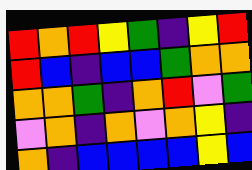[["red", "orange", "red", "yellow", "green", "indigo", "yellow", "red"], ["red", "blue", "indigo", "blue", "blue", "green", "orange", "orange"], ["orange", "orange", "green", "indigo", "orange", "red", "violet", "green"], ["violet", "orange", "indigo", "orange", "violet", "orange", "yellow", "indigo"], ["orange", "indigo", "blue", "blue", "blue", "blue", "yellow", "blue"]]